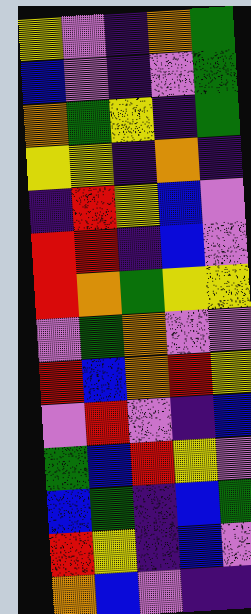[["yellow", "violet", "indigo", "orange", "green"], ["blue", "violet", "indigo", "violet", "green"], ["orange", "green", "yellow", "indigo", "green"], ["yellow", "yellow", "indigo", "orange", "indigo"], ["indigo", "red", "yellow", "blue", "violet"], ["red", "red", "indigo", "blue", "violet"], ["red", "orange", "green", "yellow", "yellow"], ["violet", "green", "orange", "violet", "violet"], ["red", "blue", "orange", "red", "yellow"], ["violet", "red", "violet", "indigo", "blue"], ["green", "blue", "red", "yellow", "violet"], ["blue", "green", "indigo", "blue", "green"], ["red", "yellow", "indigo", "blue", "violet"], ["orange", "blue", "violet", "indigo", "indigo"]]